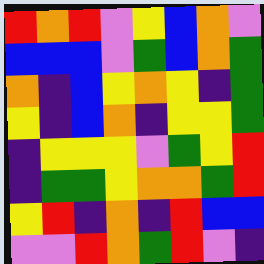[["red", "orange", "red", "violet", "yellow", "blue", "orange", "violet"], ["blue", "blue", "blue", "violet", "green", "blue", "orange", "green"], ["orange", "indigo", "blue", "yellow", "orange", "yellow", "indigo", "green"], ["yellow", "indigo", "blue", "orange", "indigo", "yellow", "yellow", "green"], ["indigo", "yellow", "yellow", "yellow", "violet", "green", "yellow", "red"], ["indigo", "green", "green", "yellow", "orange", "orange", "green", "red"], ["yellow", "red", "indigo", "orange", "indigo", "red", "blue", "blue"], ["violet", "violet", "red", "orange", "green", "red", "violet", "indigo"]]